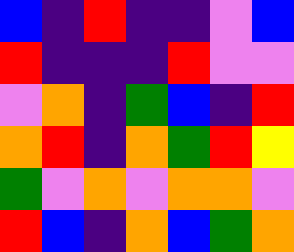[["blue", "indigo", "red", "indigo", "indigo", "violet", "blue"], ["red", "indigo", "indigo", "indigo", "red", "violet", "violet"], ["violet", "orange", "indigo", "green", "blue", "indigo", "red"], ["orange", "red", "indigo", "orange", "green", "red", "yellow"], ["green", "violet", "orange", "violet", "orange", "orange", "violet"], ["red", "blue", "indigo", "orange", "blue", "green", "orange"]]